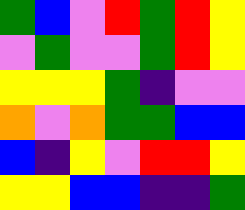[["green", "blue", "violet", "red", "green", "red", "yellow"], ["violet", "green", "violet", "violet", "green", "red", "yellow"], ["yellow", "yellow", "yellow", "green", "indigo", "violet", "violet"], ["orange", "violet", "orange", "green", "green", "blue", "blue"], ["blue", "indigo", "yellow", "violet", "red", "red", "yellow"], ["yellow", "yellow", "blue", "blue", "indigo", "indigo", "green"]]